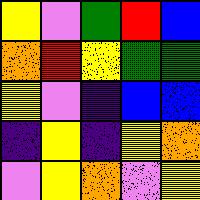[["yellow", "violet", "green", "red", "blue"], ["orange", "red", "yellow", "green", "green"], ["yellow", "violet", "indigo", "blue", "blue"], ["indigo", "yellow", "indigo", "yellow", "orange"], ["violet", "yellow", "orange", "violet", "yellow"]]